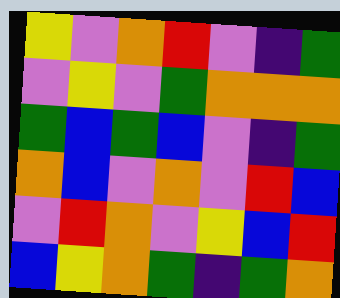[["yellow", "violet", "orange", "red", "violet", "indigo", "green"], ["violet", "yellow", "violet", "green", "orange", "orange", "orange"], ["green", "blue", "green", "blue", "violet", "indigo", "green"], ["orange", "blue", "violet", "orange", "violet", "red", "blue"], ["violet", "red", "orange", "violet", "yellow", "blue", "red"], ["blue", "yellow", "orange", "green", "indigo", "green", "orange"]]